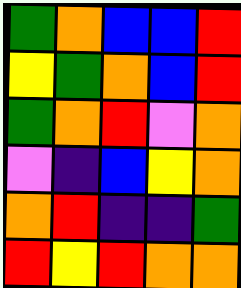[["green", "orange", "blue", "blue", "red"], ["yellow", "green", "orange", "blue", "red"], ["green", "orange", "red", "violet", "orange"], ["violet", "indigo", "blue", "yellow", "orange"], ["orange", "red", "indigo", "indigo", "green"], ["red", "yellow", "red", "orange", "orange"]]